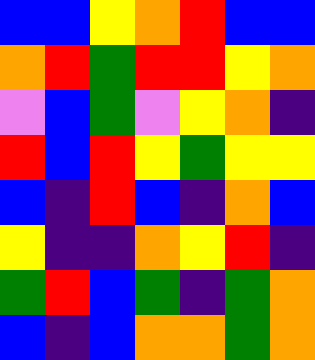[["blue", "blue", "yellow", "orange", "red", "blue", "blue"], ["orange", "red", "green", "red", "red", "yellow", "orange"], ["violet", "blue", "green", "violet", "yellow", "orange", "indigo"], ["red", "blue", "red", "yellow", "green", "yellow", "yellow"], ["blue", "indigo", "red", "blue", "indigo", "orange", "blue"], ["yellow", "indigo", "indigo", "orange", "yellow", "red", "indigo"], ["green", "red", "blue", "green", "indigo", "green", "orange"], ["blue", "indigo", "blue", "orange", "orange", "green", "orange"]]